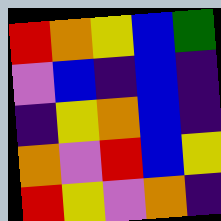[["red", "orange", "yellow", "blue", "green"], ["violet", "blue", "indigo", "blue", "indigo"], ["indigo", "yellow", "orange", "blue", "indigo"], ["orange", "violet", "red", "blue", "yellow"], ["red", "yellow", "violet", "orange", "indigo"]]